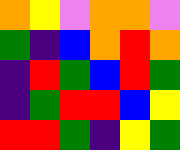[["orange", "yellow", "violet", "orange", "orange", "violet"], ["green", "indigo", "blue", "orange", "red", "orange"], ["indigo", "red", "green", "blue", "red", "green"], ["indigo", "green", "red", "red", "blue", "yellow"], ["red", "red", "green", "indigo", "yellow", "green"]]